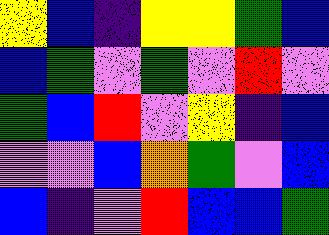[["yellow", "blue", "indigo", "yellow", "yellow", "green", "blue"], ["blue", "green", "violet", "green", "violet", "red", "violet"], ["green", "blue", "red", "violet", "yellow", "indigo", "blue"], ["violet", "violet", "blue", "orange", "green", "violet", "blue"], ["blue", "indigo", "violet", "red", "blue", "blue", "green"]]